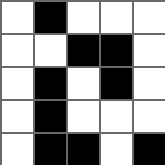[["white", "black", "white", "white", "white"], ["white", "white", "black", "black", "white"], ["white", "black", "white", "black", "white"], ["white", "black", "white", "white", "white"], ["white", "black", "black", "white", "black"]]